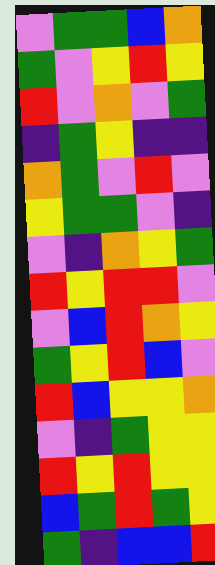[["violet", "green", "green", "blue", "orange"], ["green", "violet", "yellow", "red", "yellow"], ["red", "violet", "orange", "violet", "green"], ["indigo", "green", "yellow", "indigo", "indigo"], ["orange", "green", "violet", "red", "violet"], ["yellow", "green", "green", "violet", "indigo"], ["violet", "indigo", "orange", "yellow", "green"], ["red", "yellow", "red", "red", "violet"], ["violet", "blue", "red", "orange", "yellow"], ["green", "yellow", "red", "blue", "violet"], ["red", "blue", "yellow", "yellow", "orange"], ["violet", "indigo", "green", "yellow", "yellow"], ["red", "yellow", "red", "yellow", "yellow"], ["blue", "green", "red", "green", "yellow"], ["green", "indigo", "blue", "blue", "red"]]